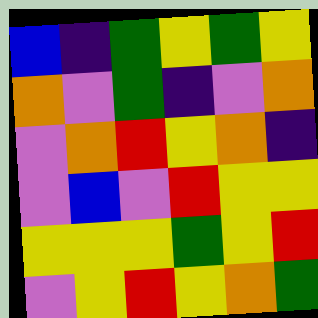[["blue", "indigo", "green", "yellow", "green", "yellow"], ["orange", "violet", "green", "indigo", "violet", "orange"], ["violet", "orange", "red", "yellow", "orange", "indigo"], ["violet", "blue", "violet", "red", "yellow", "yellow"], ["yellow", "yellow", "yellow", "green", "yellow", "red"], ["violet", "yellow", "red", "yellow", "orange", "green"]]